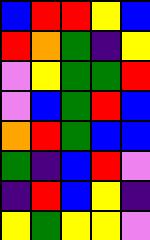[["blue", "red", "red", "yellow", "blue"], ["red", "orange", "green", "indigo", "yellow"], ["violet", "yellow", "green", "green", "red"], ["violet", "blue", "green", "red", "blue"], ["orange", "red", "green", "blue", "blue"], ["green", "indigo", "blue", "red", "violet"], ["indigo", "red", "blue", "yellow", "indigo"], ["yellow", "green", "yellow", "yellow", "violet"]]